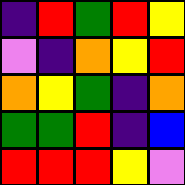[["indigo", "red", "green", "red", "yellow"], ["violet", "indigo", "orange", "yellow", "red"], ["orange", "yellow", "green", "indigo", "orange"], ["green", "green", "red", "indigo", "blue"], ["red", "red", "red", "yellow", "violet"]]